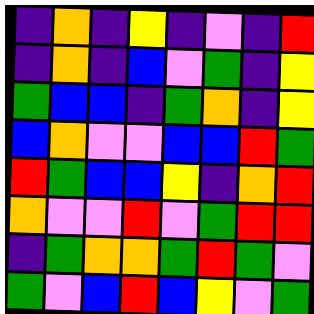[["indigo", "orange", "indigo", "yellow", "indigo", "violet", "indigo", "red"], ["indigo", "orange", "indigo", "blue", "violet", "green", "indigo", "yellow"], ["green", "blue", "blue", "indigo", "green", "orange", "indigo", "yellow"], ["blue", "orange", "violet", "violet", "blue", "blue", "red", "green"], ["red", "green", "blue", "blue", "yellow", "indigo", "orange", "red"], ["orange", "violet", "violet", "red", "violet", "green", "red", "red"], ["indigo", "green", "orange", "orange", "green", "red", "green", "violet"], ["green", "violet", "blue", "red", "blue", "yellow", "violet", "green"]]